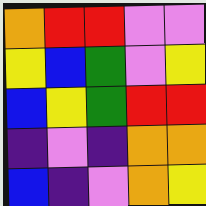[["orange", "red", "red", "violet", "violet"], ["yellow", "blue", "green", "violet", "yellow"], ["blue", "yellow", "green", "red", "red"], ["indigo", "violet", "indigo", "orange", "orange"], ["blue", "indigo", "violet", "orange", "yellow"]]